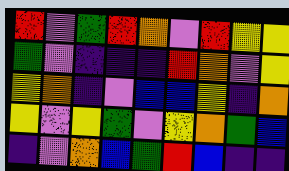[["red", "violet", "green", "red", "orange", "violet", "red", "yellow", "yellow"], ["green", "violet", "indigo", "indigo", "indigo", "red", "orange", "violet", "yellow"], ["yellow", "orange", "indigo", "violet", "blue", "blue", "yellow", "indigo", "orange"], ["yellow", "violet", "yellow", "green", "violet", "yellow", "orange", "green", "blue"], ["indigo", "violet", "orange", "blue", "green", "red", "blue", "indigo", "indigo"]]